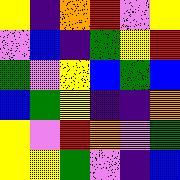[["yellow", "indigo", "orange", "red", "violet", "yellow"], ["violet", "blue", "indigo", "green", "yellow", "red"], ["green", "violet", "yellow", "blue", "green", "blue"], ["blue", "green", "yellow", "indigo", "indigo", "orange"], ["yellow", "violet", "red", "orange", "violet", "green"], ["yellow", "yellow", "green", "violet", "indigo", "blue"]]